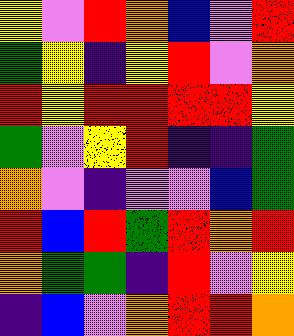[["yellow", "violet", "red", "orange", "blue", "violet", "red"], ["green", "yellow", "indigo", "yellow", "red", "violet", "orange"], ["red", "yellow", "red", "red", "red", "red", "yellow"], ["green", "violet", "yellow", "red", "indigo", "indigo", "green"], ["orange", "violet", "indigo", "violet", "violet", "blue", "green"], ["red", "blue", "red", "green", "red", "orange", "red"], ["orange", "green", "green", "indigo", "red", "violet", "yellow"], ["indigo", "blue", "violet", "orange", "red", "red", "orange"]]